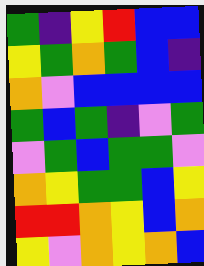[["green", "indigo", "yellow", "red", "blue", "blue"], ["yellow", "green", "orange", "green", "blue", "indigo"], ["orange", "violet", "blue", "blue", "blue", "blue"], ["green", "blue", "green", "indigo", "violet", "green"], ["violet", "green", "blue", "green", "green", "violet"], ["orange", "yellow", "green", "green", "blue", "yellow"], ["red", "red", "orange", "yellow", "blue", "orange"], ["yellow", "violet", "orange", "yellow", "orange", "blue"]]